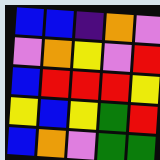[["blue", "blue", "indigo", "orange", "violet"], ["violet", "orange", "yellow", "violet", "red"], ["blue", "red", "red", "red", "yellow"], ["yellow", "blue", "yellow", "green", "red"], ["blue", "orange", "violet", "green", "green"]]